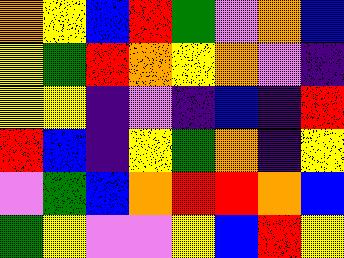[["orange", "yellow", "blue", "red", "green", "violet", "orange", "blue"], ["yellow", "green", "red", "orange", "yellow", "orange", "violet", "indigo"], ["yellow", "yellow", "indigo", "violet", "indigo", "blue", "indigo", "red"], ["red", "blue", "indigo", "yellow", "green", "orange", "indigo", "yellow"], ["violet", "green", "blue", "orange", "red", "red", "orange", "blue"], ["green", "yellow", "violet", "violet", "yellow", "blue", "red", "yellow"]]